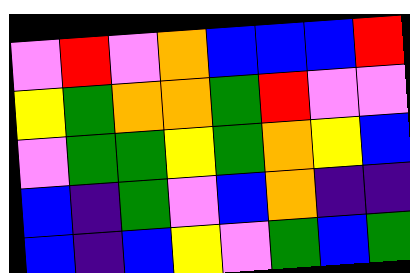[["violet", "red", "violet", "orange", "blue", "blue", "blue", "red"], ["yellow", "green", "orange", "orange", "green", "red", "violet", "violet"], ["violet", "green", "green", "yellow", "green", "orange", "yellow", "blue"], ["blue", "indigo", "green", "violet", "blue", "orange", "indigo", "indigo"], ["blue", "indigo", "blue", "yellow", "violet", "green", "blue", "green"]]